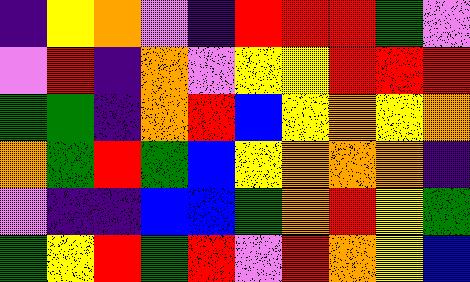[["indigo", "yellow", "orange", "violet", "indigo", "red", "red", "red", "green", "violet"], ["violet", "red", "indigo", "orange", "violet", "yellow", "yellow", "red", "red", "red"], ["green", "green", "indigo", "orange", "red", "blue", "yellow", "orange", "yellow", "orange"], ["orange", "green", "red", "green", "blue", "yellow", "orange", "orange", "orange", "indigo"], ["violet", "indigo", "indigo", "blue", "blue", "green", "orange", "red", "yellow", "green"], ["green", "yellow", "red", "green", "red", "violet", "red", "orange", "yellow", "blue"]]